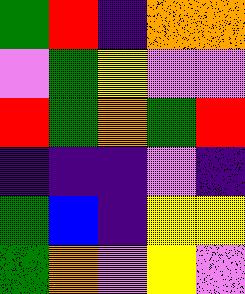[["green", "red", "indigo", "orange", "orange"], ["violet", "green", "yellow", "violet", "violet"], ["red", "green", "orange", "green", "red"], ["indigo", "indigo", "indigo", "violet", "indigo"], ["green", "blue", "indigo", "yellow", "yellow"], ["green", "orange", "violet", "yellow", "violet"]]